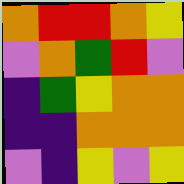[["orange", "red", "red", "orange", "yellow"], ["violet", "orange", "green", "red", "violet"], ["indigo", "green", "yellow", "orange", "orange"], ["indigo", "indigo", "orange", "orange", "orange"], ["violet", "indigo", "yellow", "violet", "yellow"]]